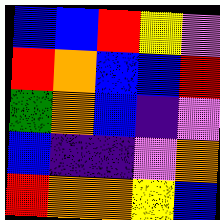[["blue", "blue", "red", "yellow", "violet"], ["red", "orange", "blue", "blue", "red"], ["green", "orange", "blue", "indigo", "violet"], ["blue", "indigo", "indigo", "violet", "orange"], ["red", "orange", "orange", "yellow", "blue"]]